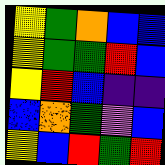[["yellow", "green", "orange", "blue", "blue"], ["yellow", "green", "green", "red", "blue"], ["yellow", "red", "blue", "indigo", "indigo"], ["blue", "orange", "green", "violet", "blue"], ["yellow", "blue", "red", "green", "red"]]